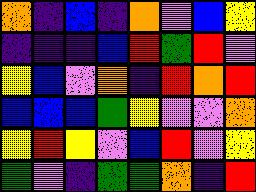[["orange", "indigo", "blue", "indigo", "orange", "violet", "blue", "yellow"], ["indigo", "indigo", "indigo", "blue", "red", "green", "red", "violet"], ["yellow", "blue", "violet", "orange", "indigo", "red", "orange", "red"], ["blue", "blue", "blue", "green", "yellow", "violet", "violet", "orange"], ["yellow", "red", "yellow", "violet", "blue", "red", "violet", "yellow"], ["green", "violet", "indigo", "green", "green", "orange", "indigo", "red"]]